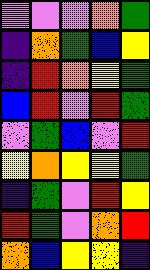[["violet", "violet", "violet", "orange", "green"], ["indigo", "orange", "green", "blue", "yellow"], ["indigo", "red", "orange", "yellow", "green"], ["blue", "red", "violet", "red", "green"], ["violet", "green", "blue", "violet", "red"], ["yellow", "orange", "yellow", "yellow", "green"], ["indigo", "green", "violet", "red", "yellow"], ["red", "green", "violet", "orange", "red"], ["orange", "blue", "yellow", "yellow", "indigo"]]